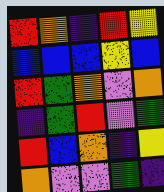[["red", "orange", "indigo", "red", "yellow"], ["blue", "blue", "blue", "yellow", "blue"], ["red", "green", "orange", "violet", "orange"], ["indigo", "green", "red", "violet", "green"], ["red", "blue", "orange", "indigo", "yellow"], ["orange", "violet", "violet", "green", "indigo"]]